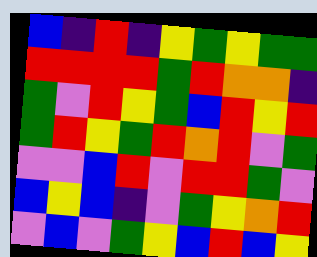[["blue", "indigo", "red", "indigo", "yellow", "green", "yellow", "green", "green"], ["red", "red", "red", "red", "green", "red", "orange", "orange", "indigo"], ["green", "violet", "red", "yellow", "green", "blue", "red", "yellow", "red"], ["green", "red", "yellow", "green", "red", "orange", "red", "violet", "green"], ["violet", "violet", "blue", "red", "violet", "red", "red", "green", "violet"], ["blue", "yellow", "blue", "indigo", "violet", "green", "yellow", "orange", "red"], ["violet", "blue", "violet", "green", "yellow", "blue", "red", "blue", "yellow"]]